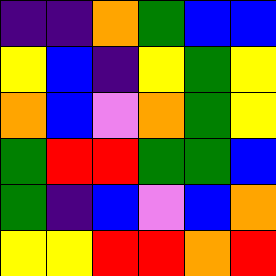[["indigo", "indigo", "orange", "green", "blue", "blue"], ["yellow", "blue", "indigo", "yellow", "green", "yellow"], ["orange", "blue", "violet", "orange", "green", "yellow"], ["green", "red", "red", "green", "green", "blue"], ["green", "indigo", "blue", "violet", "blue", "orange"], ["yellow", "yellow", "red", "red", "orange", "red"]]